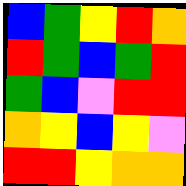[["blue", "green", "yellow", "red", "orange"], ["red", "green", "blue", "green", "red"], ["green", "blue", "violet", "red", "red"], ["orange", "yellow", "blue", "yellow", "violet"], ["red", "red", "yellow", "orange", "orange"]]